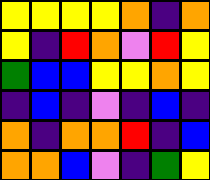[["yellow", "yellow", "yellow", "yellow", "orange", "indigo", "orange"], ["yellow", "indigo", "red", "orange", "violet", "red", "yellow"], ["green", "blue", "blue", "yellow", "yellow", "orange", "yellow"], ["indigo", "blue", "indigo", "violet", "indigo", "blue", "indigo"], ["orange", "indigo", "orange", "orange", "red", "indigo", "blue"], ["orange", "orange", "blue", "violet", "indigo", "green", "yellow"]]